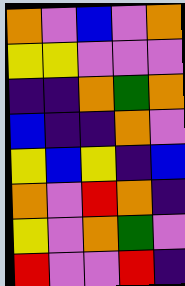[["orange", "violet", "blue", "violet", "orange"], ["yellow", "yellow", "violet", "violet", "violet"], ["indigo", "indigo", "orange", "green", "orange"], ["blue", "indigo", "indigo", "orange", "violet"], ["yellow", "blue", "yellow", "indigo", "blue"], ["orange", "violet", "red", "orange", "indigo"], ["yellow", "violet", "orange", "green", "violet"], ["red", "violet", "violet", "red", "indigo"]]